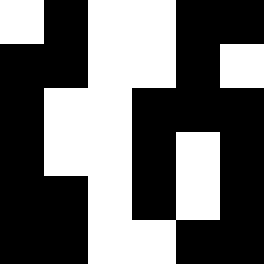[["white", "black", "white", "white", "black", "black"], ["black", "black", "white", "white", "black", "white"], ["black", "white", "white", "black", "black", "black"], ["black", "white", "white", "black", "white", "black"], ["black", "black", "white", "black", "white", "black"], ["black", "black", "white", "white", "black", "black"]]